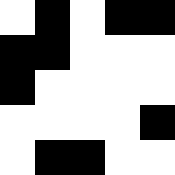[["white", "black", "white", "black", "black"], ["black", "black", "white", "white", "white"], ["black", "white", "white", "white", "white"], ["white", "white", "white", "white", "black"], ["white", "black", "black", "white", "white"]]